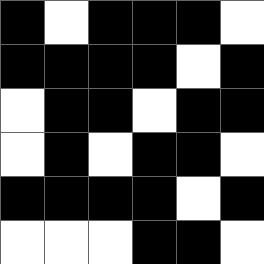[["black", "white", "black", "black", "black", "white"], ["black", "black", "black", "black", "white", "black"], ["white", "black", "black", "white", "black", "black"], ["white", "black", "white", "black", "black", "white"], ["black", "black", "black", "black", "white", "black"], ["white", "white", "white", "black", "black", "white"]]